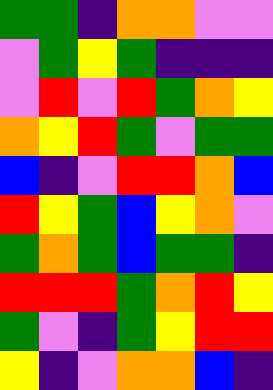[["green", "green", "indigo", "orange", "orange", "violet", "violet"], ["violet", "green", "yellow", "green", "indigo", "indigo", "indigo"], ["violet", "red", "violet", "red", "green", "orange", "yellow"], ["orange", "yellow", "red", "green", "violet", "green", "green"], ["blue", "indigo", "violet", "red", "red", "orange", "blue"], ["red", "yellow", "green", "blue", "yellow", "orange", "violet"], ["green", "orange", "green", "blue", "green", "green", "indigo"], ["red", "red", "red", "green", "orange", "red", "yellow"], ["green", "violet", "indigo", "green", "yellow", "red", "red"], ["yellow", "indigo", "violet", "orange", "orange", "blue", "indigo"]]